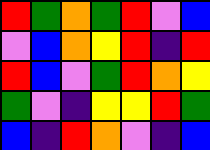[["red", "green", "orange", "green", "red", "violet", "blue"], ["violet", "blue", "orange", "yellow", "red", "indigo", "red"], ["red", "blue", "violet", "green", "red", "orange", "yellow"], ["green", "violet", "indigo", "yellow", "yellow", "red", "green"], ["blue", "indigo", "red", "orange", "violet", "indigo", "blue"]]